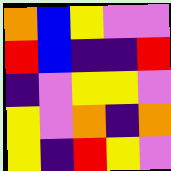[["orange", "blue", "yellow", "violet", "violet"], ["red", "blue", "indigo", "indigo", "red"], ["indigo", "violet", "yellow", "yellow", "violet"], ["yellow", "violet", "orange", "indigo", "orange"], ["yellow", "indigo", "red", "yellow", "violet"]]